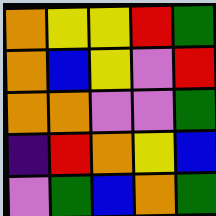[["orange", "yellow", "yellow", "red", "green"], ["orange", "blue", "yellow", "violet", "red"], ["orange", "orange", "violet", "violet", "green"], ["indigo", "red", "orange", "yellow", "blue"], ["violet", "green", "blue", "orange", "green"]]